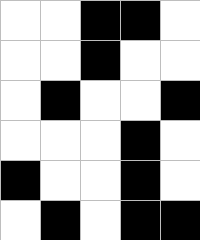[["white", "white", "black", "black", "white"], ["white", "white", "black", "white", "white"], ["white", "black", "white", "white", "black"], ["white", "white", "white", "black", "white"], ["black", "white", "white", "black", "white"], ["white", "black", "white", "black", "black"]]